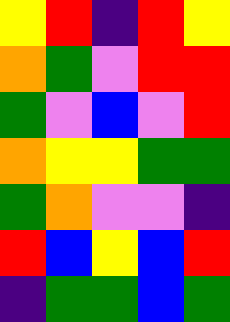[["yellow", "red", "indigo", "red", "yellow"], ["orange", "green", "violet", "red", "red"], ["green", "violet", "blue", "violet", "red"], ["orange", "yellow", "yellow", "green", "green"], ["green", "orange", "violet", "violet", "indigo"], ["red", "blue", "yellow", "blue", "red"], ["indigo", "green", "green", "blue", "green"]]